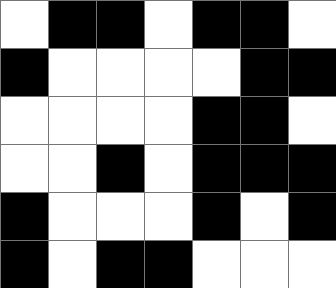[["white", "black", "black", "white", "black", "black", "white"], ["black", "white", "white", "white", "white", "black", "black"], ["white", "white", "white", "white", "black", "black", "white"], ["white", "white", "black", "white", "black", "black", "black"], ["black", "white", "white", "white", "black", "white", "black"], ["black", "white", "black", "black", "white", "white", "white"]]